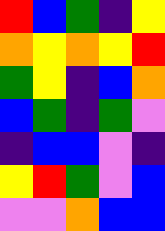[["red", "blue", "green", "indigo", "yellow"], ["orange", "yellow", "orange", "yellow", "red"], ["green", "yellow", "indigo", "blue", "orange"], ["blue", "green", "indigo", "green", "violet"], ["indigo", "blue", "blue", "violet", "indigo"], ["yellow", "red", "green", "violet", "blue"], ["violet", "violet", "orange", "blue", "blue"]]